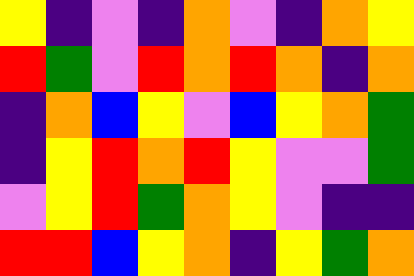[["yellow", "indigo", "violet", "indigo", "orange", "violet", "indigo", "orange", "yellow"], ["red", "green", "violet", "red", "orange", "red", "orange", "indigo", "orange"], ["indigo", "orange", "blue", "yellow", "violet", "blue", "yellow", "orange", "green"], ["indigo", "yellow", "red", "orange", "red", "yellow", "violet", "violet", "green"], ["violet", "yellow", "red", "green", "orange", "yellow", "violet", "indigo", "indigo"], ["red", "red", "blue", "yellow", "orange", "indigo", "yellow", "green", "orange"]]